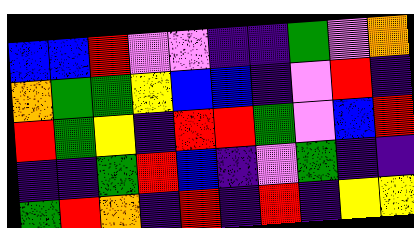[["blue", "blue", "red", "violet", "violet", "indigo", "indigo", "green", "violet", "orange"], ["orange", "green", "green", "yellow", "blue", "blue", "indigo", "violet", "red", "indigo"], ["red", "green", "yellow", "indigo", "red", "red", "green", "violet", "blue", "red"], ["indigo", "indigo", "green", "red", "blue", "indigo", "violet", "green", "indigo", "indigo"], ["green", "red", "orange", "indigo", "red", "indigo", "red", "indigo", "yellow", "yellow"]]